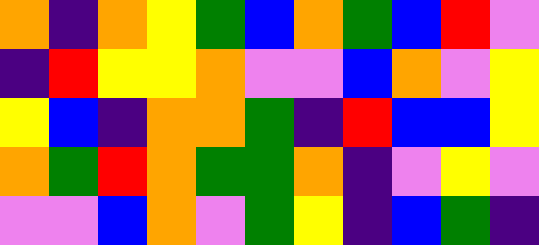[["orange", "indigo", "orange", "yellow", "green", "blue", "orange", "green", "blue", "red", "violet"], ["indigo", "red", "yellow", "yellow", "orange", "violet", "violet", "blue", "orange", "violet", "yellow"], ["yellow", "blue", "indigo", "orange", "orange", "green", "indigo", "red", "blue", "blue", "yellow"], ["orange", "green", "red", "orange", "green", "green", "orange", "indigo", "violet", "yellow", "violet"], ["violet", "violet", "blue", "orange", "violet", "green", "yellow", "indigo", "blue", "green", "indigo"]]